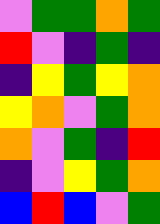[["violet", "green", "green", "orange", "green"], ["red", "violet", "indigo", "green", "indigo"], ["indigo", "yellow", "green", "yellow", "orange"], ["yellow", "orange", "violet", "green", "orange"], ["orange", "violet", "green", "indigo", "red"], ["indigo", "violet", "yellow", "green", "orange"], ["blue", "red", "blue", "violet", "green"]]